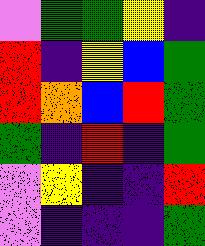[["violet", "green", "green", "yellow", "indigo"], ["red", "indigo", "yellow", "blue", "green"], ["red", "orange", "blue", "red", "green"], ["green", "indigo", "red", "indigo", "green"], ["violet", "yellow", "indigo", "indigo", "red"], ["violet", "indigo", "indigo", "indigo", "green"]]